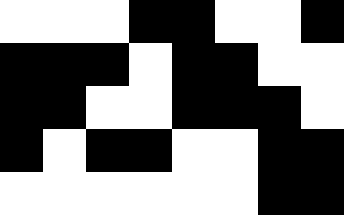[["white", "white", "white", "black", "black", "white", "white", "black"], ["black", "black", "black", "white", "black", "black", "white", "white"], ["black", "black", "white", "white", "black", "black", "black", "white"], ["black", "white", "black", "black", "white", "white", "black", "black"], ["white", "white", "white", "white", "white", "white", "black", "black"]]